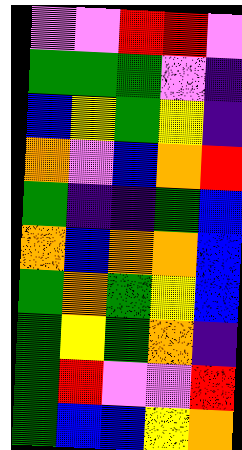[["violet", "violet", "red", "red", "violet"], ["green", "green", "green", "violet", "indigo"], ["blue", "yellow", "green", "yellow", "indigo"], ["orange", "violet", "blue", "orange", "red"], ["green", "indigo", "indigo", "green", "blue"], ["orange", "blue", "orange", "orange", "blue"], ["green", "orange", "green", "yellow", "blue"], ["green", "yellow", "green", "orange", "indigo"], ["green", "red", "violet", "violet", "red"], ["green", "blue", "blue", "yellow", "orange"]]